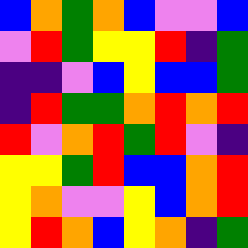[["blue", "orange", "green", "orange", "blue", "violet", "violet", "blue"], ["violet", "red", "green", "yellow", "yellow", "red", "indigo", "green"], ["indigo", "indigo", "violet", "blue", "yellow", "blue", "blue", "green"], ["indigo", "red", "green", "green", "orange", "red", "orange", "red"], ["red", "violet", "orange", "red", "green", "red", "violet", "indigo"], ["yellow", "yellow", "green", "red", "blue", "blue", "orange", "red"], ["yellow", "orange", "violet", "violet", "yellow", "blue", "orange", "red"], ["yellow", "red", "orange", "blue", "yellow", "orange", "indigo", "green"]]